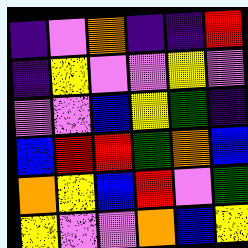[["indigo", "violet", "orange", "indigo", "indigo", "red"], ["indigo", "yellow", "violet", "violet", "yellow", "violet"], ["violet", "violet", "blue", "yellow", "green", "indigo"], ["blue", "red", "red", "green", "orange", "blue"], ["orange", "yellow", "blue", "red", "violet", "green"], ["yellow", "violet", "violet", "orange", "blue", "yellow"]]